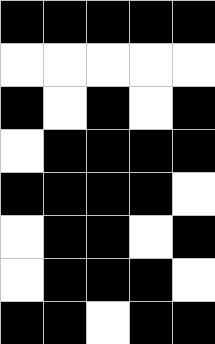[["black", "black", "black", "black", "black"], ["white", "white", "white", "white", "white"], ["black", "white", "black", "white", "black"], ["white", "black", "black", "black", "black"], ["black", "black", "black", "black", "white"], ["white", "black", "black", "white", "black"], ["white", "black", "black", "black", "white"], ["black", "black", "white", "black", "black"]]